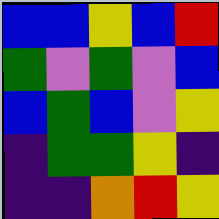[["blue", "blue", "yellow", "blue", "red"], ["green", "violet", "green", "violet", "blue"], ["blue", "green", "blue", "violet", "yellow"], ["indigo", "green", "green", "yellow", "indigo"], ["indigo", "indigo", "orange", "red", "yellow"]]